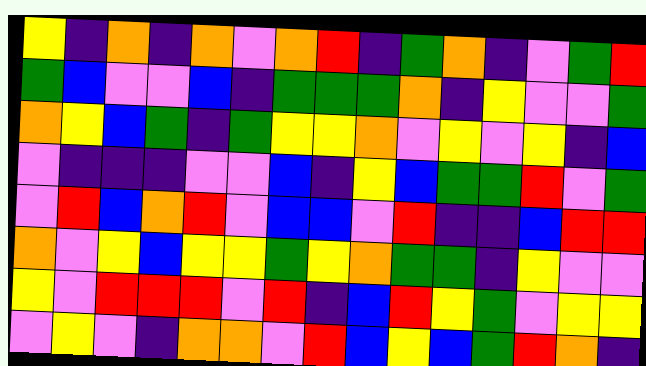[["yellow", "indigo", "orange", "indigo", "orange", "violet", "orange", "red", "indigo", "green", "orange", "indigo", "violet", "green", "red"], ["green", "blue", "violet", "violet", "blue", "indigo", "green", "green", "green", "orange", "indigo", "yellow", "violet", "violet", "green"], ["orange", "yellow", "blue", "green", "indigo", "green", "yellow", "yellow", "orange", "violet", "yellow", "violet", "yellow", "indigo", "blue"], ["violet", "indigo", "indigo", "indigo", "violet", "violet", "blue", "indigo", "yellow", "blue", "green", "green", "red", "violet", "green"], ["violet", "red", "blue", "orange", "red", "violet", "blue", "blue", "violet", "red", "indigo", "indigo", "blue", "red", "red"], ["orange", "violet", "yellow", "blue", "yellow", "yellow", "green", "yellow", "orange", "green", "green", "indigo", "yellow", "violet", "violet"], ["yellow", "violet", "red", "red", "red", "violet", "red", "indigo", "blue", "red", "yellow", "green", "violet", "yellow", "yellow"], ["violet", "yellow", "violet", "indigo", "orange", "orange", "violet", "red", "blue", "yellow", "blue", "green", "red", "orange", "indigo"]]